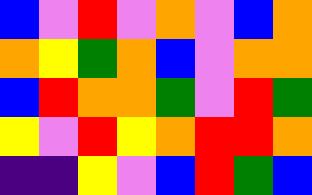[["blue", "violet", "red", "violet", "orange", "violet", "blue", "orange"], ["orange", "yellow", "green", "orange", "blue", "violet", "orange", "orange"], ["blue", "red", "orange", "orange", "green", "violet", "red", "green"], ["yellow", "violet", "red", "yellow", "orange", "red", "red", "orange"], ["indigo", "indigo", "yellow", "violet", "blue", "red", "green", "blue"]]